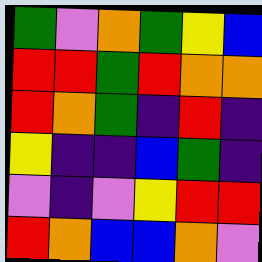[["green", "violet", "orange", "green", "yellow", "blue"], ["red", "red", "green", "red", "orange", "orange"], ["red", "orange", "green", "indigo", "red", "indigo"], ["yellow", "indigo", "indigo", "blue", "green", "indigo"], ["violet", "indigo", "violet", "yellow", "red", "red"], ["red", "orange", "blue", "blue", "orange", "violet"]]